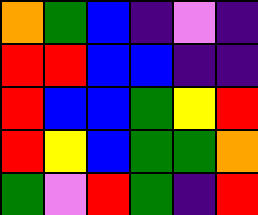[["orange", "green", "blue", "indigo", "violet", "indigo"], ["red", "red", "blue", "blue", "indigo", "indigo"], ["red", "blue", "blue", "green", "yellow", "red"], ["red", "yellow", "blue", "green", "green", "orange"], ["green", "violet", "red", "green", "indigo", "red"]]